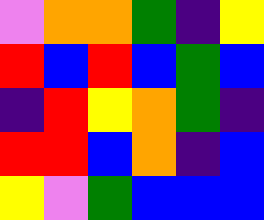[["violet", "orange", "orange", "green", "indigo", "yellow"], ["red", "blue", "red", "blue", "green", "blue"], ["indigo", "red", "yellow", "orange", "green", "indigo"], ["red", "red", "blue", "orange", "indigo", "blue"], ["yellow", "violet", "green", "blue", "blue", "blue"]]